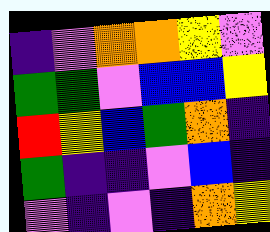[["indigo", "violet", "orange", "orange", "yellow", "violet"], ["green", "green", "violet", "blue", "blue", "yellow"], ["red", "yellow", "blue", "green", "orange", "indigo"], ["green", "indigo", "indigo", "violet", "blue", "indigo"], ["violet", "indigo", "violet", "indigo", "orange", "yellow"]]